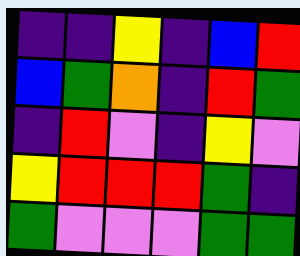[["indigo", "indigo", "yellow", "indigo", "blue", "red"], ["blue", "green", "orange", "indigo", "red", "green"], ["indigo", "red", "violet", "indigo", "yellow", "violet"], ["yellow", "red", "red", "red", "green", "indigo"], ["green", "violet", "violet", "violet", "green", "green"]]